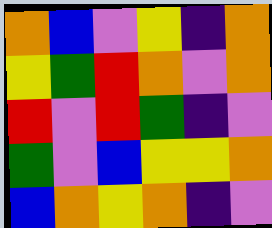[["orange", "blue", "violet", "yellow", "indigo", "orange"], ["yellow", "green", "red", "orange", "violet", "orange"], ["red", "violet", "red", "green", "indigo", "violet"], ["green", "violet", "blue", "yellow", "yellow", "orange"], ["blue", "orange", "yellow", "orange", "indigo", "violet"]]